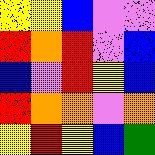[["yellow", "yellow", "blue", "violet", "violet"], ["red", "orange", "red", "violet", "blue"], ["blue", "violet", "red", "yellow", "blue"], ["red", "orange", "orange", "violet", "orange"], ["yellow", "red", "yellow", "blue", "green"]]